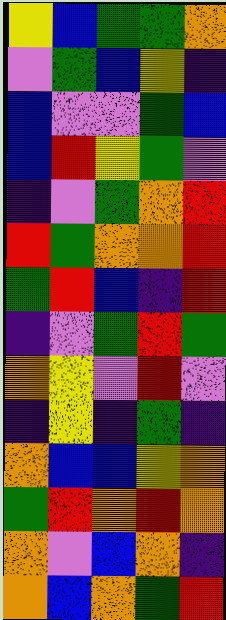[["yellow", "blue", "green", "green", "orange"], ["violet", "green", "blue", "yellow", "indigo"], ["blue", "violet", "violet", "green", "blue"], ["blue", "red", "yellow", "green", "violet"], ["indigo", "violet", "green", "orange", "red"], ["red", "green", "orange", "orange", "red"], ["green", "red", "blue", "indigo", "red"], ["indigo", "violet", "green", "red", "green"], ["orange", "yellow", "violet", "red", "violet"], ["indigo", "yellow", "indigo", "green", "indigo"], ["orange", "blue", "blue", "yellow", "orange"], ["green", "red", "orange", "red", "orange"], ["orange", "violet", "blue", "orange", "indigo"], ["orange", "blue", "orange", "green", "red"]]